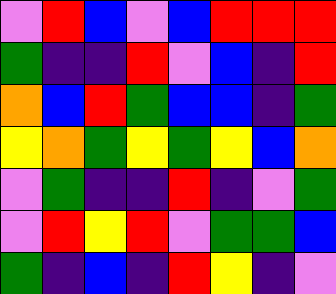[["violet", "red", "blue", "violet", "blue", "red", "red", "red"], ["green", "indigo", "indigo", "red", "violet", "blue", "indigo", "red"], ["orange", "blue", "red", "green", "blue", "blue", "indigo", "green"], ["yellow", "orange", "green", "yellow", "green", "yellow", "blue", "orange"], ["violet", "green", "indigo", "indigo", "red", "indigo", "violet", "green"], ["violet", "red", "yellow", "red", "violet", "green", "green", "blue"], ["green", "indigo", "blue", "indigo", "red", "yellow", "indigo", "violet"]]